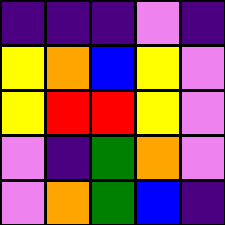[["indigo", "indigo", "indigo", "violet", "indigo"], ["yellow", "orange", "blue", "yellow", "violet"], ["yellow", "red", "red", "yellow", "violet"], ["violet", "indigo", "green", "orange", "violet"], ["violet", "orange", "green", "blue", "indigo"]]